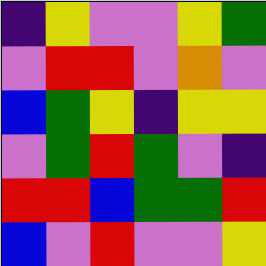[["indigo", "yellow", "violet", "violet", "yellow", "green"], ["violet", "red", "red", "violet", "orange", "violet"], ["blue", "green", "yellow", "indigo", "yellow", "yellow"], ["violet", "green", "red", "green", "violet", "indigo"], ["red", "red", "blue", "green", "green", "red"], ["blue", "violet", "red", "violet", "violet", "yellow"]]